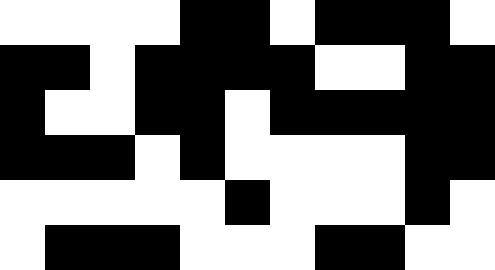[["white", "white", "white", "white", "black", "black", "white", "black", "black", "black", "white"], ["black", "black", "white", "black", "black", "black", "black", "white", "white", "black", "black"], ["black", "white", "white", "black", "black", "white", "black", "black", "black", "black", "black"], ["black", "black", "black", "white", "black", "white", "white", "white", "white", "black", "black"], ["white", "white", "white", "white", "white", "black", "white", "white", "white", "black", "white"], ["white", "black", "black", "black", "white", "white", "white", "black", "black", "white", "white"]]